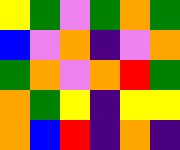[["yellow", "green", "violet", "green", "orange", "green"], ["blue", "violet", "orange", "indigo", "violet", "orange"], ["green", "orange", "violet", "orange", "red", "green"], ["orange", "green", "yellow", "indigo", "yellow", "yellow"], ["orange", "blue", "red", "indigo", "orange", "indigo"]]